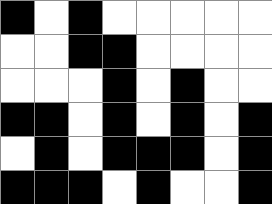[["black", "white", "black", "white", "white", "white", "white", "white"], ["white", "white", "black", "black", "white", "white", "white", "white"], ["white", "white", "white", "black", "white", "black", "white", "white"], ["black", "black", "white", "black", "white", "black", "white", "black"], ["white", "black", "white", "black", "black", "black", "white", "black"], ["black", "black", "black", "white", "black", "white", "white", "black"]]